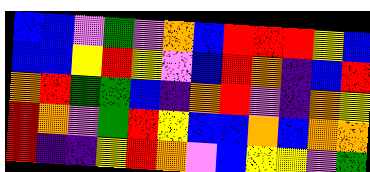[["blue", "blue", "violet", "green", "violet", "orange", "blue", "red", "red", "red", "yellow", "blue"], ["blue", "blue", "yellow", "red", "yellow", "violet", "blue", "red", "orange", "indigo", "blue", "red"], ["orange", "red", "green", "green", "blue", "indigo", "orange", "red", "violet", "indigo", "orange", "yellow"], ["red", "orange", "violet", "green", "red", "yellow", "blue", "blue", "orange", "blue", "orange", "orange"], ["red", "indigo", "indigo", "yellow", "red", "orange", "violet", "blue", "yellow", "yellow", "violet", "green"]]